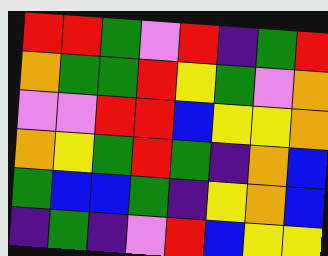[["red", "red", "green", "violet", "red", "indigo", "green", "red"], ["orange", "green", "green", "red", "yellow", "green", "violet", "orange"], ["violet", "violet", "red", "red", "blue", "yellow", "yellow", "orange"], ["orange", "yellow", "green", "red", "green", "indigo", "orange", "blue"], ["green", "blue", "blue", "green", "indigo", "yellow", "orange", "blue"], ["indigo", "green", "indigo", "violet", "red", "blue", "yellow", "yellow"]]